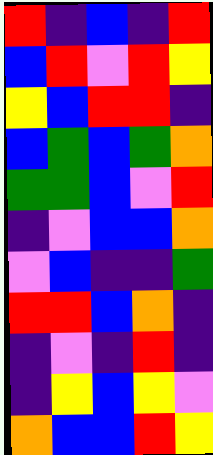[["red", "indigo", "blue", "indigo", "red"], ["blue", "red", "violet", "red", "yellow"], ["yellow", "blue", "red", "red", "indigo"], ["blue", "green", "blue", "green", "orange"], ["green", "green", "blue", "violet", "red"], ["indigo", "violet", "blue", "blue", "orange"], ["violet", "blue", "indigo", "indigo", "green"], ["red", "red", "blue", "orange", "indigo"], ["indigo", "violet", "indigo", "red", "indigo"], ["indigo", "yellow", "blue", "yellow", "violet"], ["orange", "blue", "blue", "red", "yellow"]]